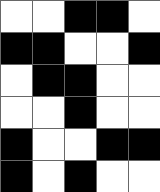[["white", "white", "black", "black", "white"], ["black", "black", "white", "white", "black"], ["white", "black", "black", "white", "white"], ["white", "white", "black", "white", "white"], ["black", "white", "white", "black", "black"], ["black", "white", "black", "white", "white"]]